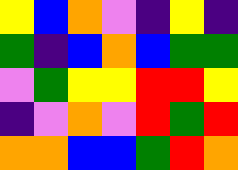[["yellow", "blue", "orange", "violet", "indigo", "yellow", "indigo"], ["green", "indigo", "blue", "orange", "blue", "green", "green"], ["violet", "green", "yellow", "yellow", "red", "red", "yellow"], ["indigo", "violet", "orange", "violet", "red", "green", "red"], ["orange", "orange", "blue", "blue", "green", "red", "orange"]]